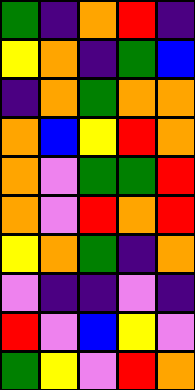[["green", "indigo", "orange", "red", "indigo"], ["yellow", "orange", "indigo", "green", "blue"], ["indigo", "orange", "green", "orange", "orange"], ["orange", "blue", "yellow", "red", "orange"], ["orange", "violet", "green", "green", "red"], ["orange", "violet", "red", "orange", "red"], ["yellow", "orange", "green", "indigo", "orange"], ["violet", "indigo", "indigo", "violet", "indigo"], ["red", "violet", "blue", "yellow", "violet"], ["green", "yellow", "violet", "red", "orange"]]